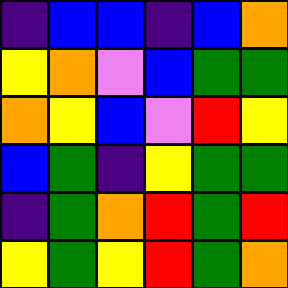[["indigo", "blue", "blue", "indigo", "blue", "orange"], ["yellow", "orange", "violet", "blue", "green", "green"], ["orange", "yellow", "blue", "violet", "red", "yellow"], ["blue", "green", "indigo", "yellow", "green", "green"], ["indigo", "green", "orange", "red", "green", "red"], ["yellow", "green", "yellow", "red", "green", "orange"]]